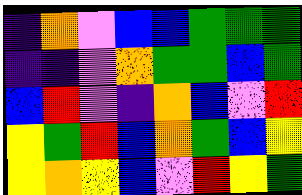[["indigo", "orange", "violet", "blue", "blue", "green", "green", "green"], ["indigo", "indigo", "violet", "orange", "green", "green", "blue", "green"], ["blue", "red", "violet", "indigo", "orange", "blue", "violet", "red"], ["yellow", "green", "red", "blue", "orange", "green", "blue", "yellow"], ["yellow", "orange", "yellow", "blue", "violet", "red", "yellow", "green"]]